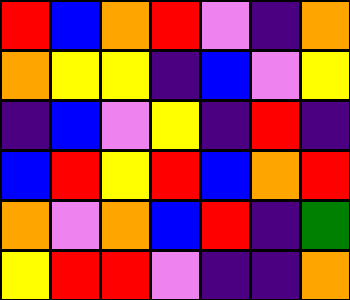[["red", "blue", "orange", "red", "violet", "indigo", "orange"], ["orange", "yellow", "yellow", "indigo", "blue", "violet", "yellow"], ["indigo", "blue", "violet", "yellow", "indigo", "red", "indigo"], ["blue", "red", "yellow", "red", "blue", "orange", "red"], ["orange", "violet", "orange", "blue", "red", "indigo", "green"], ["yellow", "red", "red", "violet", "indigo", "indigo", "orange"]]